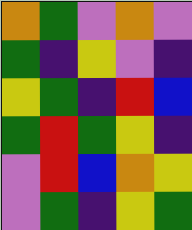[["orange", "green", "violet", "orange", "violet"], ["green", "indigo", "yellow", "violet", "indigo"], ["yellow", "green", "indigo", "red", "blue"], ["green", "red", "green", "yellow", "indigo"], ["violet", "red", "blue", "orange", "yellow"], ["violet", "green", "indigo", "yellow", "green"]]